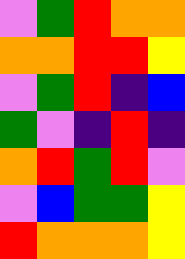[["violet", "green", "red", "orange", "orange"], ["orange", "orange", "red", "red", "yellow"], ["violet", "green", "red", "indigo", "blue"], ["green", "violet", "indigo", "red", "indigo"], ["orange", "red", "green", "red", "violet"], ["violet", "blue", "green", "green", "yellow"], ["red", "orange", "orange", "orange", "yellow"]]